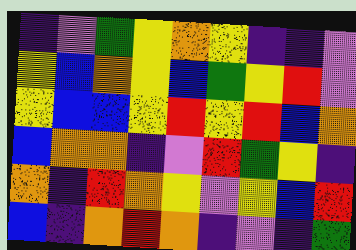[["indigo", "violet", "green", "yellow", "orange", "yellow", "indigo", "indigo", "violet"], ["yellow", "blue", "orange", "yellow", "blue", "green", "yellow", "red", "violet"], ["yellow", "blue", "blue", "yellow", "red", "yellow", "red", "blue", "orange"], ["blue", "orange", "orange", "indigo", "violet", "red", "green", "yellow", "indigo"], ["orange", "indigo", "red", "orange", "yellow", "violet", "yellow", "blue", "red"], ["blue", "indigo", "orange", "red", "orange", "indigo", "violet", "indigo", "green"]]